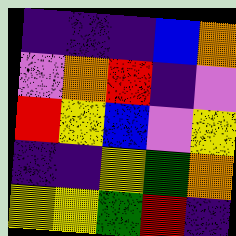[["indigo", "indigo", "indigo", "blue", "orange"], ["violet", "orange", "red", "indigo", "violet"], ["red", "yellow", "blue", "violet", "yellow"], ["indigo", "indigo", "yellow", "green", "orange"], ["yellow", "yellow", "green", "red", "indigo"]]